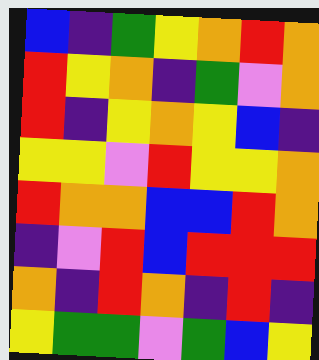[["blue", "indigo", "green", "yellow", "orange", "red", "orange"], ["red", "yellow", "orange", "indigo", "green", "violet", "orange"], ["red", "indigo", "yellow", "orange", "yellow", "blue", "indigo"], ["yellow", "yellow", "violet", "red", "yellow", "yellow", "orange"], ["red", "orange", "orange", "blue", "blue", "red", "orange"], ["indigo", "violet", "red", "blue", "red", "red", "red"], ["orange", "indigo", "red", "orange", "indigo", "red", "indigo"], ["yellow", "green", "green", "violet", "green", "blue", "yellow"]]